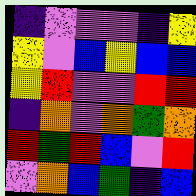[["indigo", "violet", "violet", "violet", "indigo", "yellow"], ["yellow", "violet", "blue", "yellow", "blue", "blue"], ["yellow", "red", "violet", "violet", "red", "red"], ["indigo", "orange", "violet", "orange", "green", "orange"], ["red", "green", "red", "blue", "violet", "red"], ["violet", "orange", "blue", "green", "indigo", "blue"]]